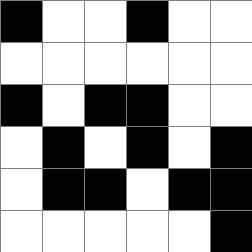[["black", "white", "white", "black", "white", "white"], ["white", "white", "white", "white", "white", "white"], ["black", "white", "black", "black", "white", "white"], ["white", "black", "white", "black", "white", "black"], ["white", "black", "black", "white", "black", "black"], ["white", "white", "white", "white", "white", "black"]]